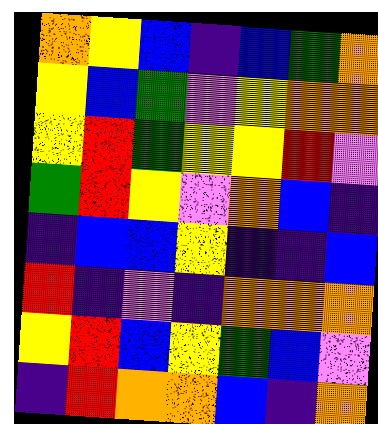[["orange", "yellow", "blue", "indigo", "blue", "green", "orange"], ["yellow", "blue", "green", "violet", "yellow", "orange", "orange"], ["yellow", "red", "green", "yellow", "yellow", "red", "violet"], ["green", "red", "yellow", "violet", "orange", "blue", "indigo"], ["indigo", "blue", "blue", "yellow", "indigo", "indigo", "blue"], ["red", "indigo", "violet", "indigo", "orange", "orange", "orange"], ["yellow", "red", "blue", "yellow", "green", "blue", "violet"], ["indigo", "red", "orange", "orange", "blue", "indigo", "orange"]]